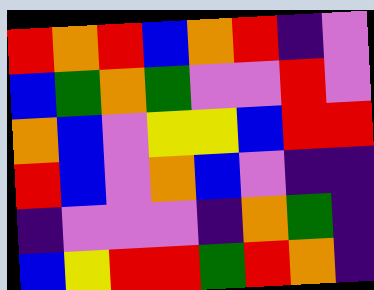[["red", "orange", "red", "blue", "orange", "red", "indigo", "violet"], ["blue", "green", "orange", "green", "violet", "violet", "red", "violet"], ["orange", "blue", "violet", "yellow", "yellow", "blue", "red", "red"], ["red", "blue", "violet", "orange", "blue", "violet", "indigo", "indigo"], ["indigo", "violet", "violet", "violet", "indigo", "orange", "green", "indigo"], ["blue", "yellow", "red", "red", "green", "red", "orange", "indigo"]]